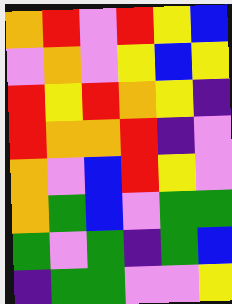[["orange", "red", "violet", "red", "yellow", "blue"], ["violet", "orange", "violet", "yellow", "blue", "yellow"], ["red", "yellow", "red", "orange", "yellow", "indigo"], ["red", "orange", "orange", "red", "indigo", "violet"], ["orange", "violet", "blue", "red", "yellow", "violet"], ["orange", "green", "blue", "violet", "green", "green"], ["green", "violet", "green", "indigo", "green", "blue"], ["indigo", "green", "green", "violet", "violet", "yellow"]]